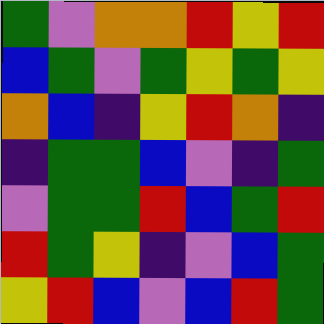[["green", "violet", "orange", "orange", "red", "yellow", "red"], ["blue", "green", "violet", "green", "yellow", "green", "yellow"], ["orange", "blue", "indigo", "yellow", "red", "orange", "indigo"], ["indigo", "green", "green", "blue", "violet", "indigo", "green"], ["violet", "green", "green", "red", "blue", "green", "red"], ["red", "green", "yellow", "indigo", "violet", "blue", "green"], ["yellow", "red", "blue", "violet", "blue", "red", "green"]]